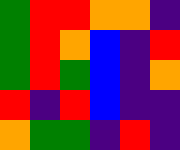[["green", "red", "red", "orange", "orange", "indigo"], ["green", "red", "orange", "blue", "indigo", "red"], ["green", "red", "green", "blue", "indigo", "orange"], ["red", "indigo", "red", "blue", "indigo", "indigo"], ["orange", "green", "green", "indigo", "red", "indigo"]]